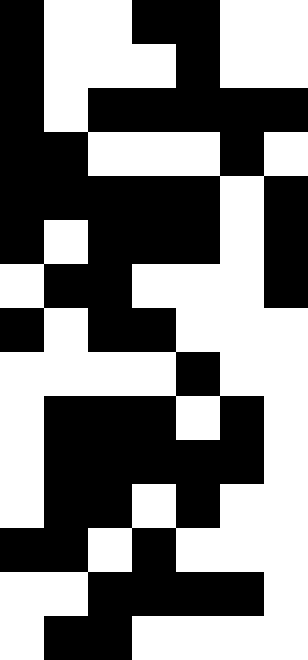[["black", "white", "white", "black", "black", "white", "white"], ["black", "white", "white", "white", "black", "white", "white"], ["black", "white", "black", "black", "black", "black", "black"], ["black", "black", "white", "white", "white", "black", "white"], ["black", "black", "black", "black", "black", "white", "black"], ["black", "white", "black", "black", "black", "white", "black"], ["white", "black", "black", "white", "white", "white", "black"], ["black", "white", "black", "black", "white", "white", "white"], ["white", "white", "white", "white", "black", "white", "white"], ["white", "black", "black", "black", "white", "black", "white"], ["white", "black", "black", "black", "black", "black", "white"], ["white", "black", "black", "white", "black", "white", "white"], ["black", "black", "white", "black", "white", "white", "white"], ["white", "white", "black", "black", "black", "black", "white"], ["white", "black", "black", "white", "white", "white", "white"]]